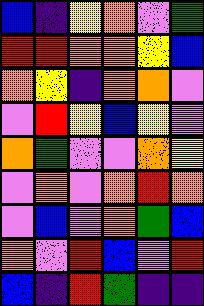[["blue", "indigo", "yellow", "orange", "violet", "green"], ["red", "red", "orange", "orange", "yellow", "blue"], ["orange", "yellow", "indigo", "orange", "orange", "violet"], ["violet", "red", "yellow", "blue", "yellow", "violet"], ["orange", "green", "violet", "violet", "orange", "yellow"], ["violet", "orange", "violet", "orange", "red", "orange"], ["violet", "blue", "violet", "orange", "green", "blue"], ["orange", "violet", "red", "blue", "violet", "red"], ["blue", "indigo", "red", "green", "indigo", "indigo"]]